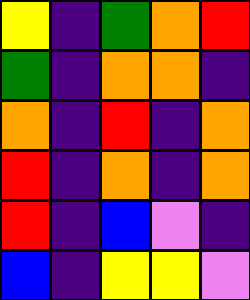[["yellow", "indigo", "green", "orange", "red"], ["green", "indigo", "orange", "orange", "indigo"], ["orange", "indigo", "red", "indigo", "orange"], ["red", "indigo", "orange", "indigo", "orange"], ["red", "indigo", "blue", "violet", "indigo"], ["blue", "indigo", "yellow", "yellow", "violet"]]